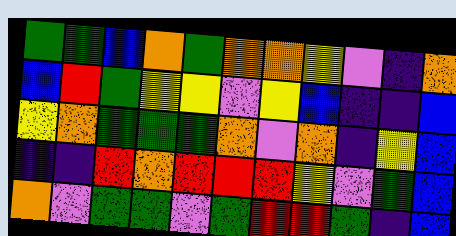[["green", "green", "blue", "orange", "green", "orange", "orange", "yellow", "violet", "indigo", "orange"], ["blue", "red", "green", "yellow", "yellow", "violet", "yellow", "blue", "indigo", "indigo", "blue"], ["yellow", "orange", "green", "green", "green", "orange", "violet", "orange", "indigo", "yellow", "blue"], ["indigo", "indigo", "red", "orange", "red", "red", "red", "yellow", "violet", "green", "blue"], ["orange", "violet", "green", "green", "violet", "green", "red", "red", "green", "indigo", "blue"]]